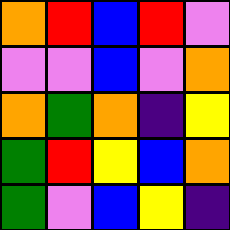[["orange", "red", "blue", "red", "violet"], ["violet", "violet", "blue", "violet", "orange"], ["orange", "green", "orange", "indigo", "yellow"], ["green", "red", "yellow", "blue", "orange"], ["green", "violet", "blue", "yellow", "indigo"]]